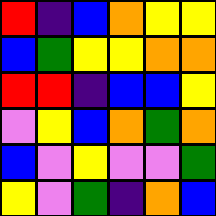[["red", "indigo", "blue", "orange", "yellow", "yellow"], ["blue", "green", "yellow", "yellow", "orange", "orange"], ["red", "red", "indigo", "blue", "blue", "yellow"], ["violet", "yellow", "blue", "orange", "green", "orange"], ["blue", "violet", "yellow", "violet", "violet", "green"], ["yellow", "violet", "green", "indigo", "orange", "blue"]]